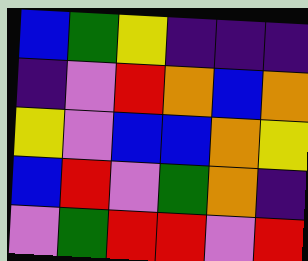[["blue", "green", "yellow", "indigo", "indigo", "indigo"], ["indigo", "violet", "red", "orange", "blue", "orange"], ["yellow", "violet", "blue", "blue", "orange", "yellow"], ["blue", "red", "violet", "green", "orange", "indigo"], ["violet", "green", "red", "red", "violet", "red"]]